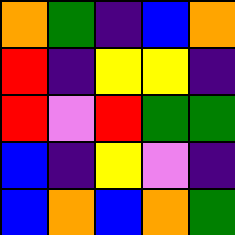[["orange", "green", "indigo", "blue", "orange"], ["red", "indigo", "yellow", "yellow", "indigo"], ["red", "violet", "red", "green", "green"], ["blue", "indigo", "yellow", "violet", "indigo"], ["blue", "orange", "blue", "orange", "green"]]